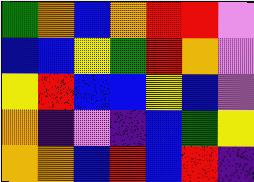[["green", "orange", "blue", "orange", "red", "red", "violet"], ["blue", "blue", "yellow", "green", "red", "orange", "violet"], ["yellow", "red", "blue", "blue", "yellow", "blue", "violet"], ["orange", "indigo", "violet", "indigo", "blue", "green", "yellow"], ["orange", "orange", "blue", "red", "blue", "red", "indigo"]]